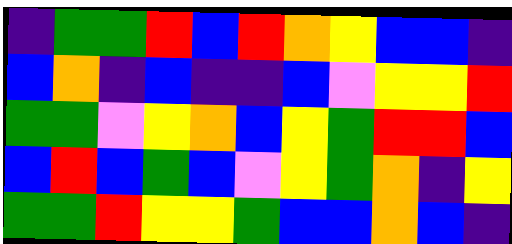[["indigo", "green", "green", "red", "blue", "red", "orange", "yellow", "blue", "blue", "indigo"], ["blue", "orange", "indigo", "blue", "indigo", "indigo", "blue", "violet", "yellow", "yellow", "red"], ["green", "green", "violet", "yellow", "orange", "blue", "yellow", "green", "red", "red", "blue"], ["blue", "red", "blue", "green", "blue", "violet", "yellow", "green", "orange", "indigo", "yellow"], ["green", "green", "red", "yellow", "yellow", "green", "blue", "blue", "orange", "blue", "indigo"]]